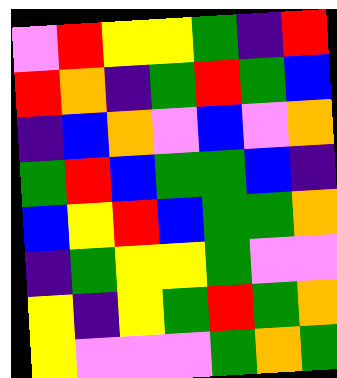[["violet", "red", "yellow", "yellow", "green", "indigo", "red"], ["red", "orange", "indigo", "green", "red", "green", "blue"], ["indigo", "blue", "orange", "violet", "blue", "violet", "orange"], ["green", "red", "blue", "green", "green", "blue", "indigo"], ["blue", "yellow", "red", "blue", "green", "green", "orange"], ["indigo", "green", "yellow", "yellow", "green", "violet", "violet"], ["yellow", "indigo", "yellow", "green", "red", "green", "orange"], ["yellow", "violet", "violet", "violet", "green", "orange", "green"]]